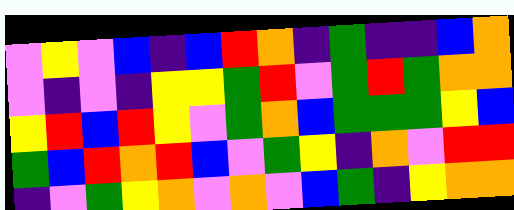[["violet", "yellow", "violet", "blue", "indigo", "blue", "red", "orange", "indigo", "green", "indigo", "indigo", "blue", "orange"], ["violet", "indigo", "violet", "indigo", "yellow", "yellow", "green", "red", "violet", "green", "red", "green", "orange", "orange"], ["yellow", "red", "blue", "red", "yellow", "violet", "green", "orange", "blue", "green", "green", "green", "yellow", "blue"], ["green", "blue", "red", "orange", "red", "blue", "violet", "green", "yellow", "indigo", "orange", "violet", "red", "red"], ["indigo", "violet", "green", "yellow", "orange", "violet", "orange", "violet", "blue", "green", "indigo", "yellow", "orange", "orange"]]